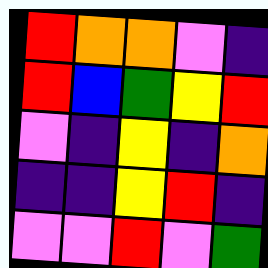[["red", "orange", "orange", "violet", "indigo"], ["red", "blue", "green", "yellow", "red"], ["violet", "indigo", "yellow", "indigo", "orange"], ["indigo", "indigo", "yellow", "red", "indigo"], ["violet", "violet", "red", "violet", "green"]]